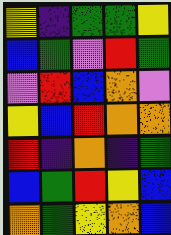[["yellow", "indigo", "green", "green", "yellow"], ["blue", "green", "violet", "red", "green"], ["violet", "red", "blue", "orange", "violet"], ["yellow", "blue", "red", "orange", "orange"], ["red", "indigo", "orange", "indigo", "green"], ["blue", "green", "red", "yellow", "blue"], ["orange", "green", "yellow", "orange", "blue"]]